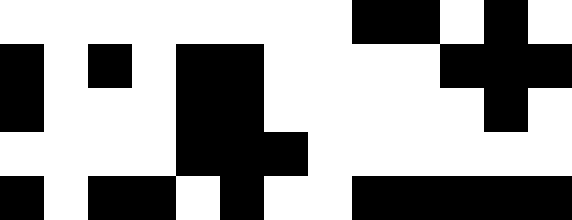[["white", "white", "white", "white", "white", "white", "white", "white", "black", "black", "white", "black", "white"], ["black", "white", "black", "white", "black", "black", "white", "white", "white", "white", "black", "black", "black"], ["black", "white", "white", "white", "black", "black", "white", "white", "white", "white", "white", "black", "white"], ["white", "white", "white", "white", "black", "black", "black", "white", "white", "white", "white", "white", "white"], ["black", "white", "black", "black", "white", "black", "white", "white", "black", "black", "black", "black", "black"]]